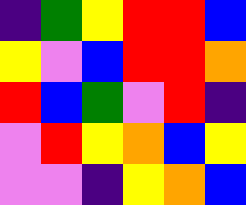[["indigo", "green", "yellow", "red", "red", "blue"], ["yellow", "violet", "blue", "red", "red", "orange"], ["red", "blue", "green", "violet", "red", "indigo"], ["violet", "red", "yellow", "orange", "blue", "yellow"], ["violet", "violet", "indigo", "yellow", "orange", "blue"]]